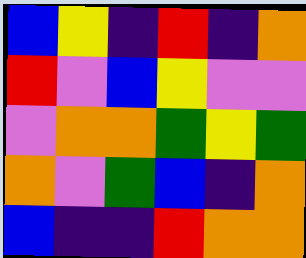[["blue", "yellow", "indigo", "red", "indigo", "orange"], ["red", "violet", "blue", "yellow", "violet", "violet"], ["violet", "orange", "orange", "green", "yellow", "green"], ["orange", "violet", "green", "blue", "indigo", "orange"], ["blue", "indigo", "indigo", "red", "orange", "orange"]]